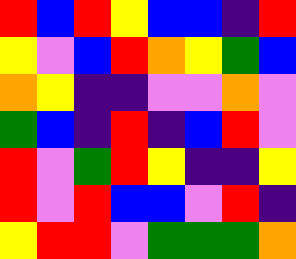[["red", "blue", "red", "yellow", "blue", "blue", "indigo", "red"], ["yellow", "violet", "blue", "red", "orange", "yellow", "green", "blue"], ["orange", "yellow", "indigo", "indigo", "violet", "violet", "orange", "violet"], ["green", "blue", "indigo", "red", "indigo", "blue", "red", "violet"], ["red", "violet", "green", "red", "yellow", "indigo", "indigo", "yellow"], ["red", "violet", "red", "blue", "blue", "violet", "red", "indigo"], ["yellow", "red", "red", "violet", "green", "green", "green", "orange"]]